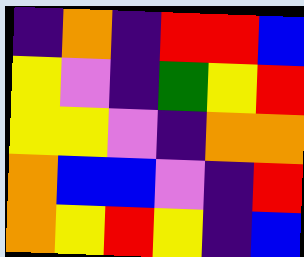[["indigo", "orange", "indigo", "red", "red", "blue"], ["yellow", "violet", "indigo", "green", "yellow", "red"], ["yellow", "yellow", "violet", "indigo", "orange", "orange"], ["orange", "blue", "blue", "violet", "indigo", "red"], ["orange", "yellow", "red", "yellow", "indigo", "blue"]]